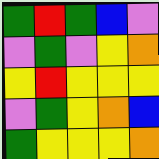[["green", "red", "green", "blue", "violet"], ["violet", "green", "violet", "yellow", "orange"], ["yellow", "red", "yellow", "yellow", "yellow"], ["violet", "green", "yellow", "orange", "blue"], ["green", "yellow", "yellow", "yellow", "orange"]]